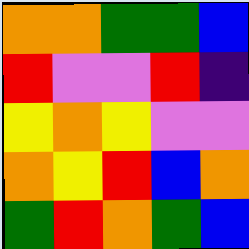[["orange", "orange", "green", "green", "blue"], ["red", "violet", "violet", "red", "indigo"], ["yellow", "orange", "yellow", "violet", "violet"], ["orange", "yellow", "red", "blue", "orange"], ["green", "red", "orange", "green", "blue"]]